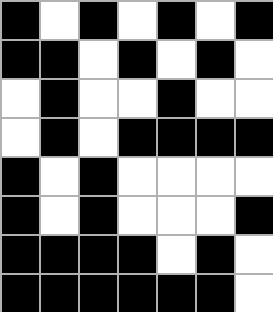[["black", "white", "black", "white", "black", "white", "black"], ["black", "black", "white", "black", "white", "black", "white"], ["white", "black", "white", "white", "black", "white", "white"], ["white", "black", "white", "black", "black", "black", "black"], ["black", "white", "black", "white", "white", "white", "white"], ["black", "white", "black", "white", "white", "white", "black"], ["black", "black", "black", "black", "white", "black", "white"], ["black", "black", "black", "black", "black", "black", "white"]]